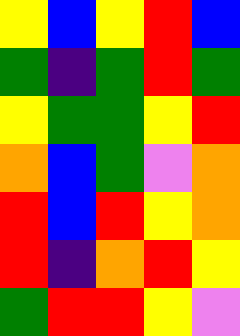[["yellow", "blue", "yellow", "red", "blue"], ["green", "indigo", "green", "red", "green"], ["yellow", "green", "green", "yellow", "red"], ["orange", "blue", "green", "violet", "orange"], ["red", "blue", "red", "yellow", "orange"], ["red", "indigo", "orange", "red", "yellow"], ["green", "red", "red", "yellow", "violet"]]